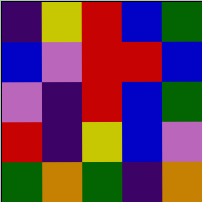[["indigo", "yellow", "red", "blue", "green"], ["blue", "violet", "red", "red", "blue"], ["violet", "indigo", "red", "blue", "green"], ["red", "indigo", "yellow", "blue", "violet"], ["green", "orange", "green", "indigo", "orange"]]